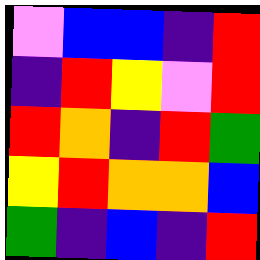[["violet", "blue", "blue", "indigo", "red"], ["indigo", "red", "yellow", "violet", "red"], ["red", "orange", "indigo", "red", "green"], ["yellow", "red", "orange", "orange", "blue"], ["green", "indigo", "blue", "indigo", "red"]]